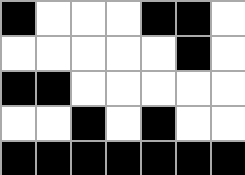[["black", "white", "white", "white", "black", "black", "white"], ["white", "white", "white", "white", "white", "black", "white"], ["black", "black", "white", "white", "white", "white", "white"], ["white", "white", "black", "white", "black", "white", "white"], ["black", "black", "black", "black", "black", "black", "black"]]